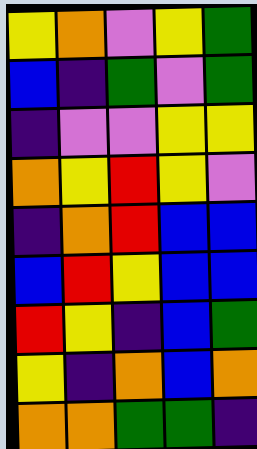[["yellow", "orange", "violet", "yellow", "green"], ["blue", "indigo", "green", "violet", "green"], ["indigo", "violet", "violet", "yellow", "yellow"], ["orange", "yellow", "red", "yellow", "violet"], ["indigo", "orange", "red", "blue", "blue"], ["blue", "red", "yellow", "blue", "blue"], ["red", "yellow", "indigo", "blue", "green"], ["yellow", "indigo", "orange", "blue", "orange"], ["orange", "orange", "green", "green", "indigo"]]